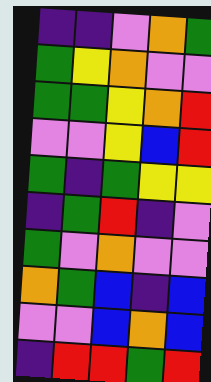[["indigo", "indigo", "violet", "orange", "green"], ["green", "yellow", "orange", "violet", "violet"], ["green", "green", "yellow", "orange", "red"], ["violet", "violet", "yellow", "blue", "red"], ["green", "indigo", "green", "yellow", "yellow"], ["indigo", "green", "red", "indigo", "violet"], ["green", "violet", "orange", "violet", "violet"], ["orange", "green", "blue", "indigo", "blue"], ["violet", "violet", "blue", "orange", "blue"], ["indigo", "red", "red", "green", "red"]]